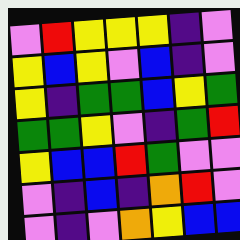[["violet", "red", "yellow", "yellow", "yellow", "indigo", "violet"], ["yellow", "blue", "yellow", "violet", "blue", "indigo", "violet"], ["yellow", "indigo", "green", "green", "blue", "yellow", "green"], ["green", "green", "yellow", "violet", "indigo", "green", "red"], ["yellow", "blue", "blue", "red", "green", "violet", "violet"], ["violet", "indigo", "blue", "indigo", "orange", "red", "violet"], ["violet", "indigo", "violet", "orange", "yellow", "blue", "blue"]]